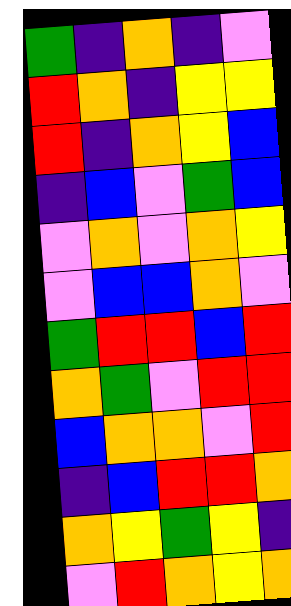[["green", "indigo", "orange", "indigo", "violet"], ["red", "orange", "indigo", "yellow", "yellow"], ["red", "indigo", "orange", "yellow", "blue"], ["indigo", "blue", "violet", "green", "blue"], ["violet", "orange", "violet", "orange", "yellow"], ["violet", "blue", "blue", "orange", "violet"], ["green", "red", "red", "blue", "red"], ["orange", "green", "violet", "red", "red"], ["blue", "orange", "orange", "violet", "red"], ["indigo", "blue", "red", "red", "orange"], ["orange", "yellow", "green", "yellow", "indigo"], ["violet", "red", "orange", "yellow", "orange"]]